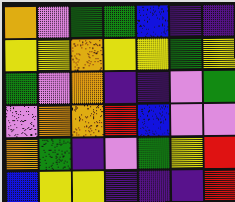[["orange", "violet", "green", "green", "blue", "indigo", "indigo"], ["yellow", "yellow", "orange", "yellow", "yellow", "green", "yellow"], ["green", "violet", "orange", "indigo", "indigo", "violet", "green"], ["violet", "orange", "orange", "red", "blue", "violet", "violet"], ["orange", "green", "indigo", "violet", "green", "yellow", "red"], ["blue", "yellow", "yellow", "indigo", "indigo", "indigo", "red"]]